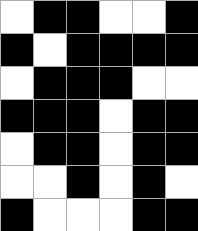[["white", "black", "black", "white", "white", "black"], ["black", "white", "black", "black", "black", "black"], ["white", "black", "black", "black", "white", "white"], ["black", "black", "black", "white", "black", "black"], ["white", "black", "black", "white", "black", "black"], ["white", "white", "black", "white", "black", "white"], ["black", "white", "white", "white", "black", "black"]]